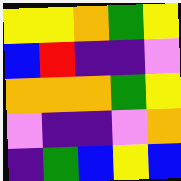[["yellow", "yellow", "orange", "green", "yellow"], ["blue", "red", "indigo", "indigo", "violet"], ["orange", "orange", "orange", "green", "yellow"], ["violet", "indigo", "indigo", "violet", "orange"], ["indigo", "green", "blue", "yellow", "blue"]]